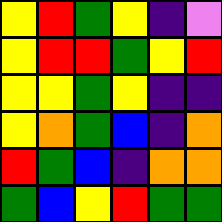[["yellow", "red", "green", "yellow", "indigo", "violet"], ["yellow", "red", "red", "green", "yellow", "red"], ["yellow", "yellow", "green", "yellow", "indigo", "indigo"], ["yellow", "orange", "green", "blue", "indigo", "orange"], ["red", "green", "blue", "indigo", "orange", "orange"], ["green", "blue", "yellow", "red", "green", "green"]]